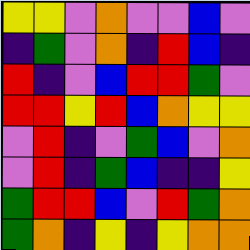[["yellow", "yellow", "violet", "orange", "violet", "violet", "blue", "violet"], ["indigo", "green", "violet", "orange", "indigo", "red", "blue", "indigo"], ["red", "indigo", "violet", "blue", "red", "red", "green", "violet"], ["red", "red", "yellow", "red", "blue", "orange", "yellow", "yellow"], ["violet", "red", "indigo", "violet", "green", "blue", "violet", "orange"], ["violet", "red", "indigo", "green", "blue", "indigo", "indigo", "yellow"], ["green", "red", "red", "blue", "violet", "red", "green", "orange"], ["green", "orange", "indigo", "yellow", "indigo", "yellow", "orange", "orange"]]